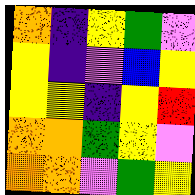[["orange", "indigo", "yellow", "green", "violet"], ["yellow", "indigo", "violet", "blue", "yellow"], ["yellow", "yellow", "indigo", "yellow", "red"], ["orange", "orange", "green", "yellow", "violet"], ["orange", "orange", "violet", "green", "yellow"]]